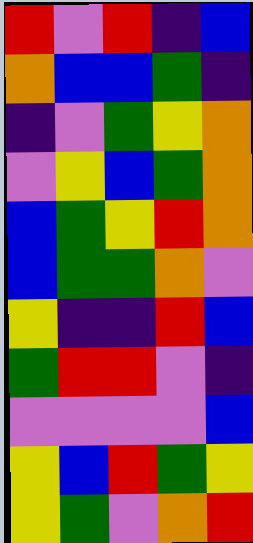[["red", "violet", "red", "indigo", "blue"], ["orange", "blue", "blue", "green", "indigo"], ["indigo", "violet", "green", "yellow", "orange"], ["violet", "yellow", "blue", "green", "orange"], ["blue", "green", "yellow", "red", "orange"], ["blue", "green", "green", "orange", "violet"], ["yellow", "indigo", "indigo", "red", "blue"], ["green", "red", "red", "violet", "indigo"], ["violet", "violet", "violet", "violet", "blue"], ["yellow", "blue", "red", "green", "yellow"], ["yellow", "green", "violet", "orange", "red"]]